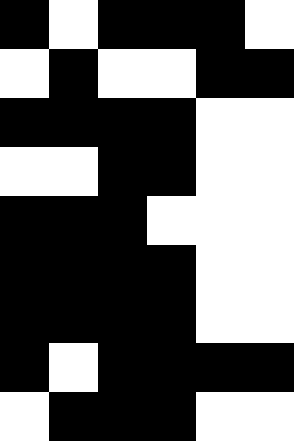[["black", "white", "black", "black", "black", "white"], ["white", "black", "white", "white", "black", "black"], ["black", "black", "black", "black", "white", "white"], ["white", "white", "black", "black", "white", "white"], ["black", "black", "black", "white", "white", "white"], ["black", "black", "black", "black", "white", "white"], ["black", "black", "black", "black", "white", "white"], ["black", "white", "black", "black", "black", "black"], ["white", "black", "black", "black", "white", "white"]]